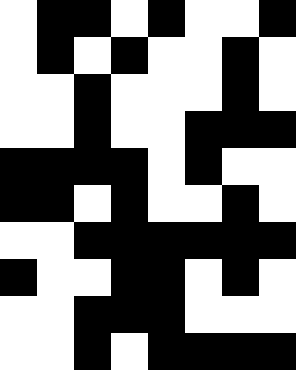[["white", "black", "black", "white", "black", "white", "white", "black"], ["white", "black", "white", "black", "white", "white", "black", "white"], ["white", "white", "black", "white", "white", "white", "black", "white"], ["white", "white", "black", "white", "white", "black", "black", "black"], ["black", "black", "black", "black", "white", "black", "white", "white"], ["black", "black", "white", "black", "white", "white", "black", "white"], ["white", "white", "black", "black", "black", "black", "black", "black"], ["black", "white", "white", "black", "black", "white", "black", "white"], ["white", "white", "black", "black", "black", "white", "white", "white"], ["white", "white", "black", "white", "black", "black", "black", "black"]]